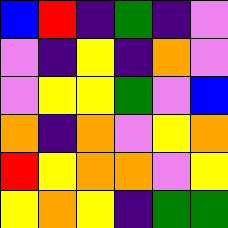[["blue", "red", "indigo", "green", "indigo", "violet"], ["violet", "indigo", "yellow", "indigo", "orange", "violet"], ["violet", "yellow", "yellow", "green", "violet", "blue"], ["orange", "indigo", "orange", "violet", "yellow", "orange"], ["red", "yellow", "orange", "orange", "violet", "yellow"], ["yellow", "orange", "yellow", "indigo", "green", "green"]]